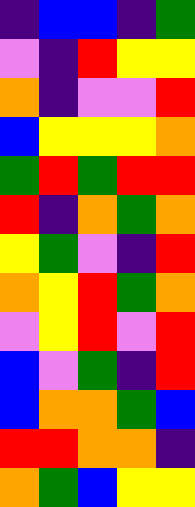[["indigo", "blue", "blue", "indigo", "green"], ["violet", "indigo", "red", "yellow", "yellow"], ["orange", "indigo", "violet", "violet", "red"], ["blue", "yellow", "yellow", "yellow", "orange"], ["green", "red", "green", "red", "red"], ["red", "indigo", "orange", "green", "orange"], ["yellow", "green", "violet", "indigo", "red"], ["orange", "yellow", "red", "green", "orange"], ["violet", "yellow", "red", "violet", "red"], ["blue", "violet", "green", "indigo", "red"], ["blue", "orange", "orange", "green", "blue"], ["red", "red", "orange", "orange", "indigo"], ["orange", "green", "blue", "yellow", "yellow"]]